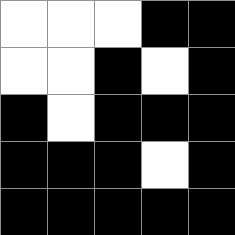[["white", "white", "white", "black", "black"], ["white", "white", "black", "white", "black"], ["black", "white", "black", "black", "black"], ["black", "black", "black", "white", "black"], ["black", "black", "black", "black", "black"]]